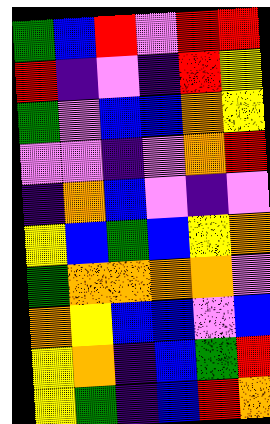[["green", "blue", "red", "violet", "red", "red"], ["red", "indigo", "violet", "indigo", "red", "yellow"], ["green", "violet", "blue", "blue", "orange", "yellow"], ["violet", "violet", "indigo", "violet", "orange", "red"], ["indigo", "orange", "blue", "violet", "indigo", "violet"], ["yellow", "blue", "green", "blue", "yellow", "orange"], ["green", "orange", "orange", "orange", "orange", "violet"], ["orange", "yellow", "blue", "blue", "violet", "blue"], ["yellow", "orange", "indigo", "blue", "green", "red"], ["yellow", "green", "indigo", "blue", "red", "orange"]]